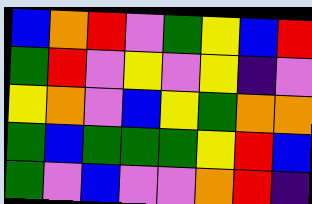[["blue", "orange", "red", "violet", "green", "yellow", "blue", "red"], ["green", "red", "violet", "yellow", "violet", "yellow", "indigo", "violet"], ["yellow", "orange", "violet", "blue", "yellow", "green", "orange", "orange"], ["green", "blue", "green", "green", "green", "yellow", "red", "blue"], ["green", "violet", "blue", "violet", "violet", "orange", "red", "indigo"]]